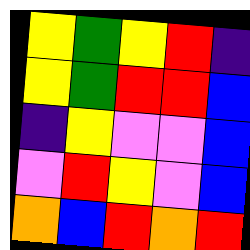[["yellow", "green", "yellow", "red", "indigo"], ["yellow", "green", "red", "red", "blue"], ["indigo", "yellow", "violet", "violet", "blue"], ["violet", "red", "yellow", "violet", "blue"], ["orange", "blue", "red", "orange", "red"]]